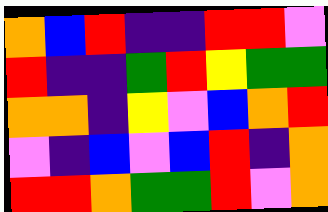[["orange", "blue", "red", "indigo", "indigo", "red", "red", "violet"], ["red", "indigo", "indigo", "green", "red", "yellow", "green", "green"], ["orange", "orange", "indigo", "yellow", "violet", "blue", "orange", "red"], ["violet", "indigo", "blue", "violet", "blue", "red", "indigo", "orange"], ["red", "red", "orange", "green", "green", "red", "violet", "orange"]]